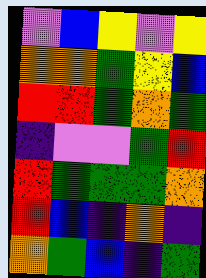[["violet", "blue", "yellow", "violet", "yellow"], ["orange", "orange", "green", "yellow", "blue"], ["red", "red", "green", "orange", "green"], ["indigo", "violet", "violet", "green", "red"], ["red", "green", "green", "green", "orange"], ["red", "blue", "indigo", "orange", "indigo"], ["orange", "green", "blue", "indigo", "green"]]